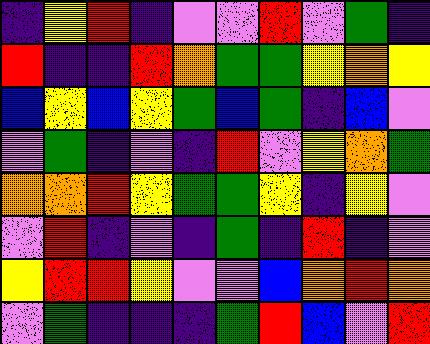[["indigo", "yellow", "red", "indigo", "violet", "violet", "red", "violet", "green", "indigo"], ["red", "indigo", "indigo", "red", "orange", "green", "green", "yellow", "orange", "yellow"], ["blue", "yellow", "blue", "yellow", "green", "blue", "green", "indigo", "blue", "violet"], ["violet", "green", "indigo", "violet", "indigo", "red", "violet", "yellow", "orange", "green"], ["orange", "orange", "red", "yellow", "green", "green", "yellow", "indigo", "yellow", "violet"], ["violet", "red", "indigo", "violet", "indigo", "green", "indigo", "red", "indigo", "violet"], ["yellow", "red", "red", "yellow", "violet", "violet", "blue", "orange", "red", "orange"], ["violet", "green", "indigo", "indigo", "indigo", "green", "red", "blue", "violet", "red"]]